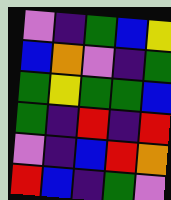[["violet", "indigo", "green", "blue", "yellow"], ["blue", "orange", "violet", "indigo", "green"], ["green", "yellow", "green", "green", "blue"], ["green", "indigo", "red", "indigo", "red"], ["violet", "indigo", "blue", "red", "orange"], ["red", "blue", "indigo", "green", "violet"]]